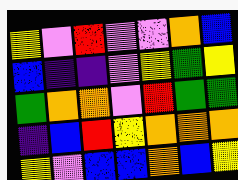[["yellow", "violet", "red", "violet", "violet", "orange", "blue"], ["blue", "indigo", "indigo", "violet", "yellow", "green", "yellow"], ["green", "orange", "orange", "violet", "red", "green", "green"], ["indigo", "blue", "red", "yellow", "orange", "orange", "orange"], ["yellow", "violet", "blue", "blue", "orange", "blue", "yellow"]]